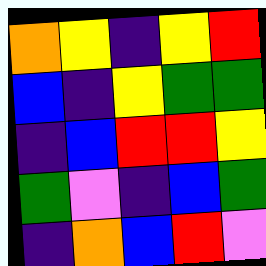[["orange", "yellow", "indigo", "yellow", "red"], ["blue", "indigo", "yellow", "green", "green"], ["indigo", "blue", "red", "red", "yellow"], ["green", "violet", "indigo", "blue", "green"], ["indigo", "orange", "blue", "red", "violet"]]